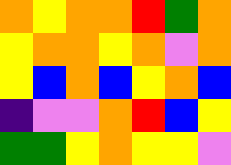[["orange", "yellow", "orange", "orange", "red", "green", "orange"], ["yellow", "orange", "orange", "yellow", "orange", "violet", "orange"], ["yellow", "blue", "orange", "blue", "yellow", "orange", "blue"], ["indigo", "violet", "violet", "orange", "red", "blue", "yellow"], ["green", "green", "yellow", "orange", "yellow", "yellow", "violet"]]